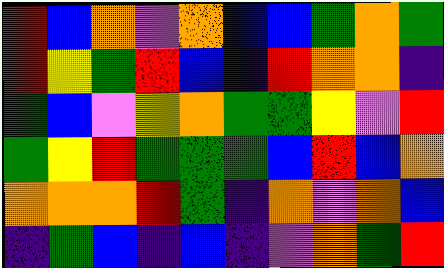[["red", "blue", "orange", "violet", "orange", "blue", "blue", "green", "orange", "green"], ["red", "yellow", "green", "red", "blue", "indigo", "red", "orange", "orange", "indigo"], ["green", "blue", "violet", "yellow", "orange", "green", "green", "yellow", "violet", "red"], ["green", "yellow", "red", "green", "green", "green", "blue", "red", "blue", "orange"], ["orange", "orange", "orange", "red", "green", "indigo", "orange", "violet", "orange", "blue"], ["indigo", "green", "blue", "indigo", "blue", "indigo", "violet", "orange", "green", "red"]]